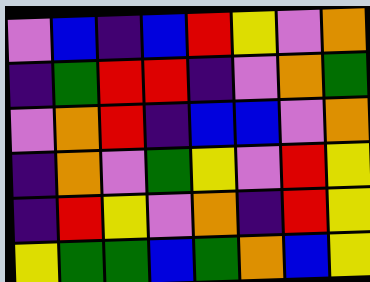[["violet", "blue", "indigo", "blue", "red", "yellow", "violet", "orange"], ["indigo", "green", "red", "red", "indigo", "violet", "orange", "green"], ["violet", "orange", "red", "indigo", "blue", "blue", "violet", "orange"], ["indigo", "orange", "violet", "green", "yellow", "violet", "red", "yellow"], ["indigo", "red", "yellow", "violet", "orange", "indigo", "red", "yellow"], ["yellow", "green", "green", "blue", "green", "orange", "blue", "yellow"]]